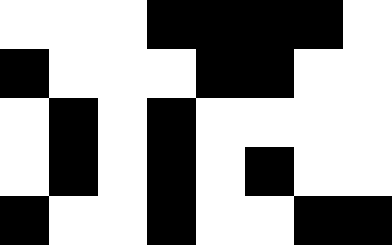[["white", "white", "white", "black", "black", "black", "black", "white"], ["black", "white", "white", "white", "black", "black", "white", "white"], ["white", "black", "white", "black", "white", "white", "white", "white"], ["white", "black", "white", "black", "white", "black", "white", "white"], ["black", "white", "white", "black", "white", "white", "black", "black"]]